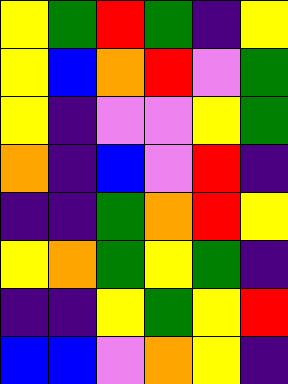[["yellow", "green", "red", "green", "indigo", "yellow"], ["yellow", "blue", "orange", "red", "violet", "green"], ["yellow", "indigo", "violet", "violet", "yellow", "green"], ["orange", "indigo", "blue", "violet", "red", "indigo"], ["indigo", "indigo", "green", "orange", "red", "yellow"], ["yellow", "orange", "green", "yellow", "green", "indigo"], ["indigo", "indigo", "yellow", "green", "yellow", "red"], ["blue", "blue", "violet", "orange", "yellow", "indigo"]]